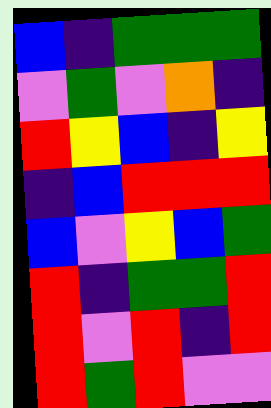[["blue", "indigo", "green", "green", "green"], ["violet", "green", "violet", "orange", "indigo"], ["red", "yellow", "blue", "indigo", "yellow"], ["indigo", "blue", "red", "red", "red"], ["blue", "violet", "yellow", "blue", "green"], ["red", "indigo", "green", "green", "red"], ["red", "violet", "red", "indigo", "red"], ["red", "green", "red", "violet", "violet"]]